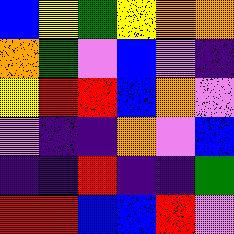[["blue", "yellow", "green", "yellow", "orange", "orange"], ["orange", "green", "violet", "blue", "violet", "indigo"], ["yellow", "red", "red", "blue", "orange", "violet"], ["violet", "indigo", "indigo", "orange", "violet", "blue"], ["indigo", "indigo", "red", "indigo", "indigo", "green"], ["red", "red", "blue", "blue", "red", "violet"]]